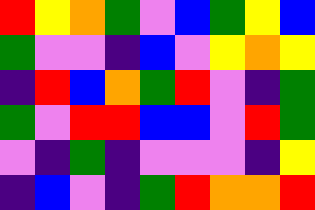[["red", "yellow", "orange", "green", "violet", "blue", "green", "yellow", "blue"], ["green", "violet", "violet", "indigo", "blue", "violet", "yellow", "orange", "yellow"], ["indigo", "red", "blue", "orange", "green", "red", "violet", "indigo", "green"], ["green", "violet", "red", "red", "blue", "blue", "violet", "red", "green"], ["violet", "indigo", "green", "indigo", "violet", "violet", "violet", "indigo", "yellow"], ["indigo", "blue", "violet", "indigo", "green", "red", "orange", "orange", "red"]]